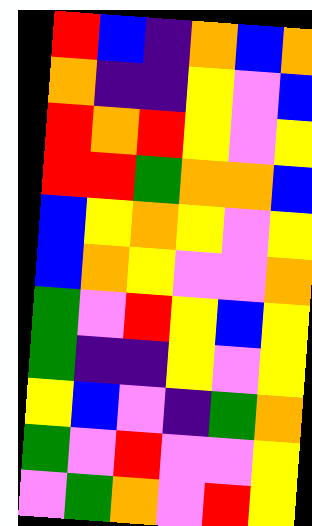[["red", "blue", "indigo", "orange", "blue", "orange"], ["orange", "indigo", "indigo", "yellow", "violet", "blue"], ["red", "orange", "red", "yellow", "violet", "yellow"], ["red", "red", "green", "orange", "orange", "blue"], ["blue", "yellow", "orange", "yellow", "violet", "yellow"], ["blue", "orange", "yellow", "violet", "violet", "orange"], ["green", "violet", "red", "yellow", "blue", "yellow"], ["green", "indigo", "indigo", "yellow", "violet", "yellow"], ["yellow", "blue", "violet", "indigo", "green", "orange"], ["green", "violet", "red", "violet", "violet", "yellow"], ["violet", "green", "orange", "violet", "red", "yellow"]]